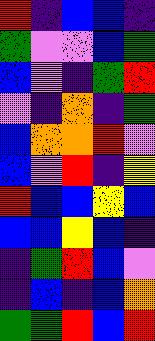[["red", "indigo", "blue", "blue", "indigo"], ["green", "violet", "violet", "blue", "green"], ["blue", "violet", "indigo", "green", "red"], ["violet", "indigo", "orange", "indigo", "green"], ["blue", "orange", "orange", "red", "violet"], ["blue", "violet", "red", "indigo", "yellow"], ["red", "blue", "blue", "yellow", "blue"], ["blue", "blue", "yellow", "blue", "indigo"], ["indigo", "green", "red", "blue", "violet"], ["indigo", "blue", "indigo", "blue", "orange"], ["green", "green", "red", "blue", "red"]]